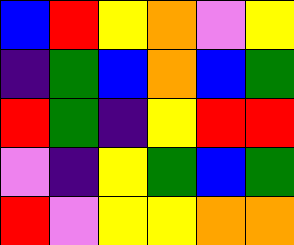[["blue", "red", "yellow", "orange", "violet", "yellow"], ["indigo", "green", "blue", "orange", "blue", "green"], ["red", "green", "indigo", "yellow", "red", "red"], ["violet", "indigo", "yellow", "green", "blue", "green"], ["red", "violet", "yellow", "yellow", "orange", "orange"]]